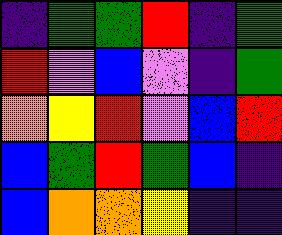[["indigo", "green", "green", "red", "indigo", "green"], ["red", "violet", "blue", "violet", "indigo", "green"], ["orange", "yellow", "red", "violet", "blue", "red"], ["blue", "green", "red", "green", "blue", "indigo"], ["blue", "orange", "orange", "yellow", "indigo", "indigo"]]